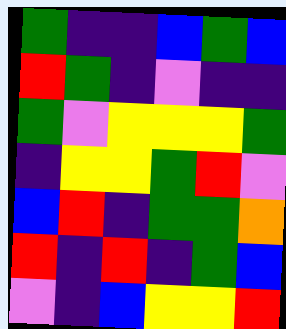[["green", "indigo", "indigo", "blue", "green", "blue"], ["red", "green", "indigo", "violet", "indigo", "indigo"], ["green", "violet", "yellow", "yellow", "yellow", "green"], ["indigo", "yellow", "yellow", "green", "red", "violet"], ["blue", "red", "indigo", "green", "green", "orange"], ["red", "indigo", "red", "indigo", "green", "blue"], ["violet", "indigo", "blue", "yellow", "yellow", "red"]]